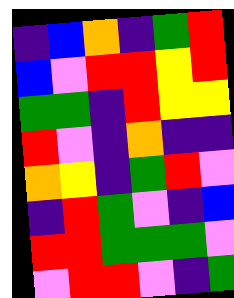[["indigo", "blue", "orange", "indigo", "green", "red"], ["blue", "violet", "red", "red", "yellow", "red"], ["green", "green", "indigo", "red", "yellow", "yellow"], ["red", "violet", "indigo", "orange", "indigo", "indigo"], ["orange", "yellow", "indigo", "green", "red", "violet"], ["indigo", "red", "green", "violet", "indigo", "blue"], ["red", "red", "green", "green", "green", "violet"], ["violet", "red", "red", "violet", "indigo", "green"]]